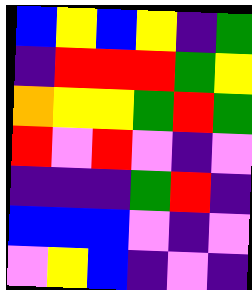[["blue", "yellow", "blue", "yellow", "indigo", "green"], ["indigo", "red", "red", "red", "green", "yellow"], ["orange", "yellow", "yellow", "green", "red", "green"], ["red", "violet", "red", "violet", "indigo", "violet"], ["indigo", "indigo", "indigo", "green", "red", "indigo"], ["blue", "blue", "blue", "violet", "indigo", "violet"], ["violet", "yellow", "blue", "indigo", "violet", "indigo"]]